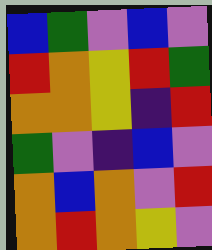[["blue", "green", "violet", "blue", "violet"], ["red", "orange", "yellow", "red", "green"], ["orange", "orange", "yellow", "indigo", "red"], ["green", "violet", "indigo", "blue", "violet"], ["orange", "blue", "orange", "violet", "red"], ["orange", "red", "orange", "yellow", "violet"]]